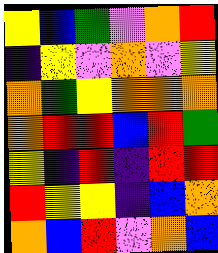[["yellow", "blue", "green", "violet", "orange", "red"], ["indigo", "yellow", "violet", "orange", "violet", "yellow"], ["orange", "green", "yellow", "orange", "orange", "orange"], ["orange", "red", "red", "blue", "red", "green"], ["yellow", "indigo", "red", "indigo", "red", "red"], ["red", "yellow", "yellow", "indigo", "blue", "orange"], ["orange", "blue", "red", "violet", "orange", "blue"]]